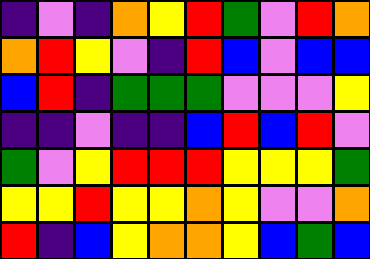[["indigo", "violet", "indigo", "orange", "yellow", "red", "green", "violet", "red", "orange"], ["orange", "red", "yellow", "violet", "indigo", "red", "blue", "violet", "blue", "blue"], ["blue", "red", "indigo", "green", "green", "green", "violet", "violet", "violet", "yellow"], ["indigo", "indigo", "violet", "indigo", "indigo", "blue", "red", "blue", "red", "violet"], ["green", "violet", "yellow", "red", "red", "red", "yellow", "yellow", "yellow", "green"], ["yellow", "yellow", "red", "yellow", "yellow", "orange", "yellow", "violet", "violet", "orange"], ["red", "indigo", "blue", "yellow", "orange", "orange", "yellow", "blue", "green", "blue"]]